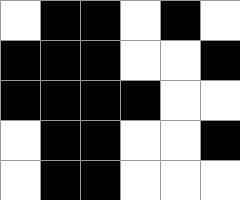[["white", "black", "black", "white", "black", "white"], ["black", "black", "black", "white", "white", "black"], ["black", "black", "black", "black", "white", "white"], ["white", "black", "black", "white", "white", "black"], ["white", "black", "black", "white", "white", "white"]]